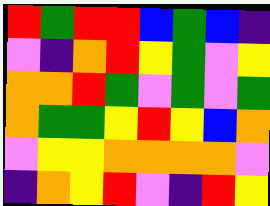[["red", "green", "red", "red", "blue", "green", "blue", "indigo"], ["violet", "indigo", "orange", "red", "yellow", "green", "violet", "yellow"], ["orange", "orange", "red", "green", "violet", "green", "violet", "green"], ["orange", "green", "green", "yellow", "red", "yellow", "blue", "orange"], ["violet", "yellow", "yellow", "orange", "orange", "orange", "orange", "violet"], ["indigo", "orange", "yellow", "red", "violet", "indigo", "red", "yellow"]]